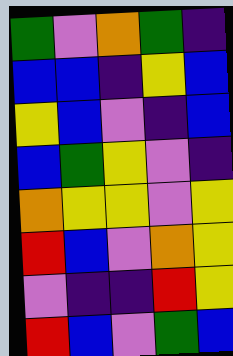[["green", "violet", "orange", "green", "indigo"], ["blue", "blue", "indigo", "yellow", "blue"], ["yellow", "blue", "violet", "indigo", "blue"], ["blue", "green", "yellow", "violet", "indigo"], ["orange", "yellow", "yellow", "violet", "yellow"], ["red", "blue", "violet", "orange", "yellow"], ["violet", "indigo", "indigo", "red", "yellow"], ["red", "blue", "violet", "green", "blue"]]